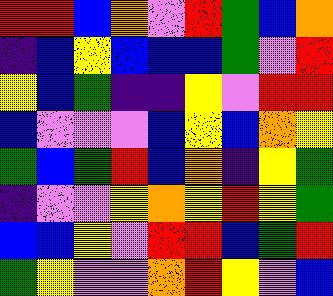[["red", "red", "blue", "orange", "violet", "red", "green", "blue", "orange"], ["indigo", "blue", "yellow", "blue", "blue", "blue", "green", "violet", "red"], ["yellow", "blue", "green", "indigo", "indigo", "yellow", "violet", "red", "red"], ["blue", "violet", "violet", "violet", "blue", "yellow", "blue", "orange", "yellow"], ["green", "blue", "green", "red", "blue", "orange", "indigo", "yellow", "green"], ["indigo", "violet", "violet", "yellow", "orange", "yellow", "red", "yellow", "green"], ["blue", "blue", "yellow", "violet", "red", "red", "blue", "green", "red"], ["green", "yellow", "violet", "violet", "orange", "red", "yellow", "violet", "blue"]]